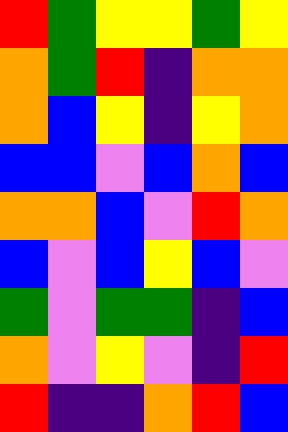[["red", "green", "yellow", "yellow", "green", "yellow"], ["orange", "green", "red", "indigo", "orange", "orange"], ["orange", "blue", "yellow", "indigo", "yellow", "orange"], ["blue", "blue", "violet", "blue", "orange", "blue"], ["orange", "orange", "blue", "violet", "red", "orange"], ["blue", "violet", "blue", "yellow", "blue", "violet"], ["green", "violet", "green", "green", "indigo", "blue"], ["orange", "violet", "yellow", "violet", "indigo", "red"], ["red", "indigo", "indigo", "orange", "red", "blue"]]